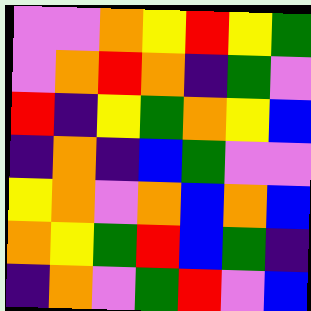[["violet", "violet", "orange", "yellow", "red", "yellow", "green"], ["violet", "orange", "red", "orange", "indigo", "green", "violet"], ["red", "indigo", "yellow", "green", "orange", "yellow", "blue"], ["indigo", "orange", "indigo", "blue", "green", "violet", "violet"], ["yellow", "orange", "violet", "orange", "blue", "orange", "blue"], ["orange", "yellow", "green", "red", "blue", "green", "indigo"], ["indigo", "orange", "violet", "green", "red", "violet", "blue"]]